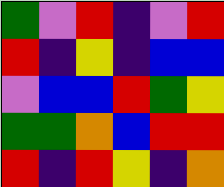[["green", "violet", "red", "indigo", "violet", "red"], ["red", "indigo", "yellow", "indigo", "blue", "blue"], ["violet", "blue", "blue", "red", "green", "yellow"], ["green", "green", "orange", "blue", "red", "red"], ["red", "indigo", "red", "yellow", "indigo", "orange"]]